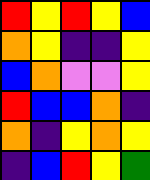[["red", "yellow", "red", "yellow", "blue"], ["orange", "yellow", "indigo", "indigo", "yellow"], ["blue", "orange", "violet", "violet", "yellow"], ["red", "blue", "blue", "orange", "indigo"], ["orange", "indigo", "yellow", "orange", "yellow"], ["indigo", "blue", "red", "yellow", "green"]]